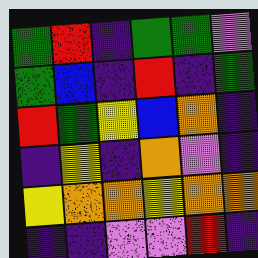[["green", "red", "indigo", "green", "green", "violet"], ["green", "blue", "indigo", "red", "indigo", "green"], ["red", "green", "yellow", "blue", "orange", "indigo"], ["indigo", "yellow", "indigo", "orange", "violet", "indigo"], ["yellow", "orange", "orange", "yellow", "orange", "orange"], ["indigo", "indigo", "violet", "violet", "red", "indigo"]]